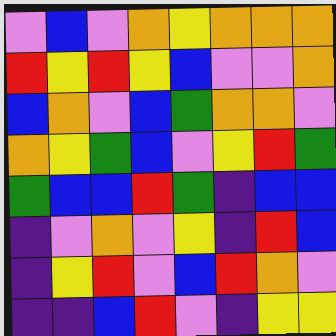[["violet", "blue", "violet", "orange", "yellow", "orange", "orange", "orange"], ["red", "yellow", "red", "yellow", "blue", "violet", "violet", "orange"], ["blue", "orange", "violet", "blue", "green", "orange", "orange", "violet"], ["orange", "yellow", "green", "blue", "violet", "yellow", "red", "green"], ["green", "blue", "blue", "red", "green", "indigo", "blue", "blue"], ["indigo", "violet", "orange", "violet", "yellow", "indigo", "red", "blue"], ["indigo", "yellow", "red", "violet", "blue", "red", "orange", "violet"], ["indigo", "indigo", "blue", "red", "violet", "indigo", "yellow", "yellow"]]